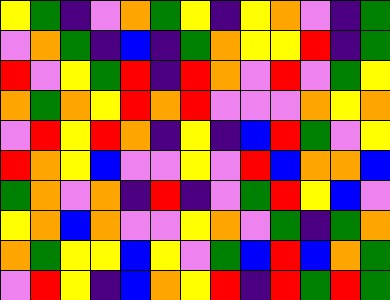[["yellow", "green", "indigo", "violet", "orange", "green", "yellow", "indigo", "yellow", "orange", "violet", "indigo", "green"], ["violet", "orange", "green", "indigo", "blue", "indigo", "green", "orange", "yellow", "yellow", "red", "indigo", "green"], ["red", "violet", "yellow", "green", "red", "indigo", "red", "orange", "violet", "red", "violet", "green", "yellow"], ["orange", "green", "orange", "yellow", "red", "orange", "red", "violet", "violet", "violet", "orange", "yellow", "orange"], ["violet", "red", "yellow", "red", "orange", "indigo", "yellow", "indigo", "blue", "red", "green", "violet", "yellow"], ["red", "orange", "yellow", "blue", "violet", "violet", "yellow", "violet", "red", "blue", "orange", "orange", "blue"], ["green", "orange", "violet", "orange", "indigo", "red", "indigo", "violet", "green", "red", "yellow", "blue", "violet"], ["yellow", "orange", "blue", "orange", "violet", "violet", "yellow", "orange", "violet", "green", "indigo", "green", "orange"], ["orange", "green", "yellow", "yellow", "blue", "yellow", "violet", "green", "blue", "red", "blue", "orange", "green"], ["violet", "red", "yellow", "indigo", "blue", "orange", "yellow", "red", "indigo", "red", "green", "red", "green"]]